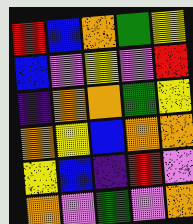[["red", "blue", "orange", "green", "yellow"], ["blue", "violet", "yellow", "violet", "red"], ["indigo", "orange", "orange", "green", "yellow"], ["orange", "yellow", "blue", "orange", "orange"], ["yellow", "blue", "indigo", "red", "violet"], ["orange", "violet", "green", "violet", "orange"]]